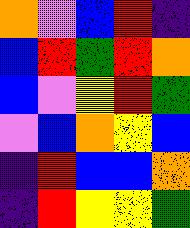[["orange", "violet", "blue", "red", "indigo"], ["blue", "red", "green", "red", "orange"], ["blue", "violet", "yellow", "red", "green"], ["violet", "blue", "orange", "yellow", "blue"], ["indigo", "red", "blue", "blue", "orange"], ["indigo", "red", "yellow", "yellow", "green"]]